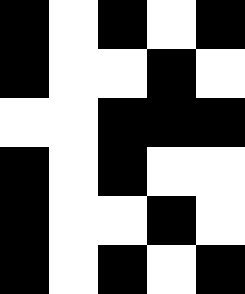[["black", "white", "black", "white", "black"], ["black", "white", "white", "black", "white"], ["white", "white", "black", "black", "black"], ["black", "white", "black", "white", "white"], ["black", "white", "white", "black", "white"], ["black", "white", "black", "white", "black"]]